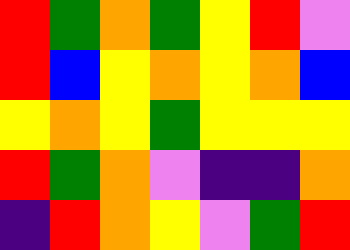[["red", "green", "orange", "green", "yellow", "red", "violet"], ["red", "blue", "yellow", "orange", "yellow", "orange", "blue"], ["yellow", "orange", "yellow", "green", "yellow", "yellow", "yellow"], ["red", "green", "orange", "violet", "indigo", "indigo", "orange"], ["indigo", "red", "orange", "yellow", "violet", "green", "red"]]